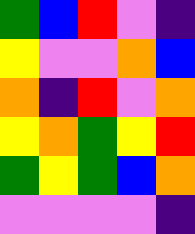[["green", "blue", "red", "violet", "indigo"], ["yellow", "violet", "violet", "orange", "blue"], ["orange", "indigo", "red", "violet", "orange"], ["yellow", "orange", "green", "yellow", "red"], ["green", "yellow", "green", "blue", "orange"], ["violet", "violet", "violet", "violet", "indigo"]]